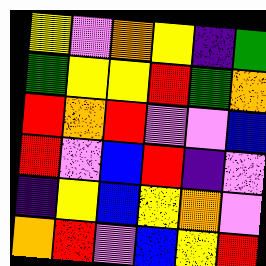[["yellow", "violet", "orange", "yellow", "indigo", "green"], ["green", "yellow", "yellow", "red", "green", "orange"], ["red", "orange", "red", "violet", "violet", "blue"], ["red", "violet", "blue", "red", "indigo", "violet"], ["indigo", "yellow", "blue", "yellow", "orange", "violet"], ["orange", "red", "violet", "blue", "yellow", "red"]]